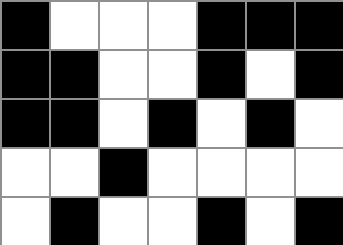[["black", "white", "white", "white", "black", "black", "black"], ["black", "black", "white", "white", "black", "white", "black"], ["black", "black", "white", "black", "white", "black", "white"], ["white", "white", "black", "white", "white", "white", "white"], ["white", "black", "white", "white", "black", "white", "black"]]